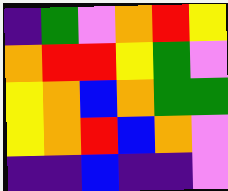[["indigo", "green", "violet", "orange", "red", "yellow"], ["orange", "red", "red", "yellow", "green", "violet"], ["yellow", "orange", "blue", "orange", "green", "green"], ["yellow", "orange", "red", "blue", "orange", "violet"], ["indigo", "indigo", "blue", "indigo", "indigo", "violet"]]